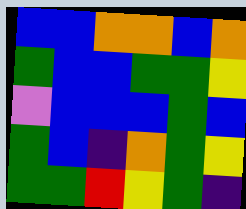[["blue", "blue", "orange", "orange", "blue", "orange"], ["green", "blue", "blue", "green", "green", "yellow"], ["violet", "blue", "blue", "blue", "green", "blue"], ["green", "blue", "indigo", "orange", "green", "yellow"], ["green", "green", "red", "yellow", "green", "indigo"]]